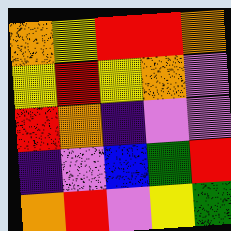[["orange", "yellow", "red", "red", "orange"], ["yellow", "red", "yellow", "orange", "violet"], ["red", "orange", "indigo", "violet", "violet"], ["indigo", "violet", "blue", "green", "red"], ["orange", "red", "violet", "yellow", "green"]]